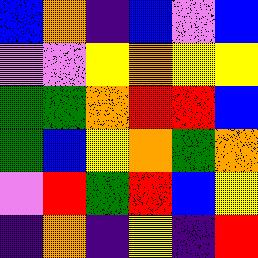[["blue", "orange", "indigo", "blue", "violet", "blue"], ["violet", "violet", "yellow", "orange", "yellow", "yellow"], ["green", "green", "orange", "red", "red", "blue"], ["green", "blue", "yellow", "orange", "green", "orange"], ["violet", "red", "green", "red", "blue", "yellow"], ["indigo", "orange", "indigo", "yellow", "indigo", "red"]]